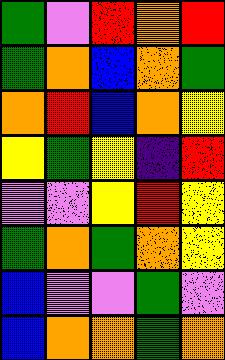[["green", "violet", "red", "orange", "red"], ["green", "orange", "blue", "orange", "green"], ["orange", "red", "blue", "orange", "yellow"], ["yellow", "green", "yellow", "indigo", "red"], ["violet", "violet", "yellow", "red", "yellow"], ["green", "orange", "green", "orange", "yellow"], ["blue", "violet", "violet", "green", "violet"], ["blue", "orange", "orange", "green", "orange"]]